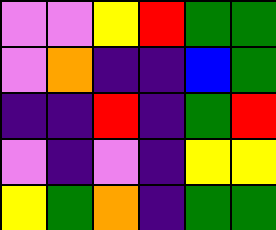[["violet", "violet", "yellow", "red", "green", "green"], ["violet", "orange", "indigo", "indigo", "blue", "green"], ["indigo", "indigo", "red", "indigo", "green", "red"], ["violet", "indigo", "violet", "indigo", "yellow", "yellow"], ["yellow", "green", "orange", "indigo", "green", "green"]]